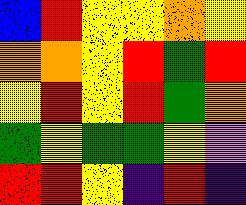[["blue", "red", "yellow", "yellow", "orange", "yellow"], ["orange", "orange", "yellow", "red", "green", "red"], ["yellow", "red", "yellow", "red", "green", "orange"], ["green", "yellow", "green", "green", "yellow", "violet"], ["red", "red", "yellow", "indigo", "red", "indigo"]]